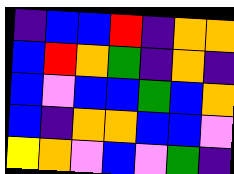[["indigo", "blue", "blue", "red", "indigo", "orange", "orange"], ["blue", "red", "orange", "green", "indigo", "orange", "indigo"], ["blue", "violet", "blue", "blue", "green", "blue", "orange"], ["blue", "indigo", "orange", "orange", "blue", "blue", "violet"], ["yellow", "orange", "violet", "blue", "violet", "green", "indigo"]]